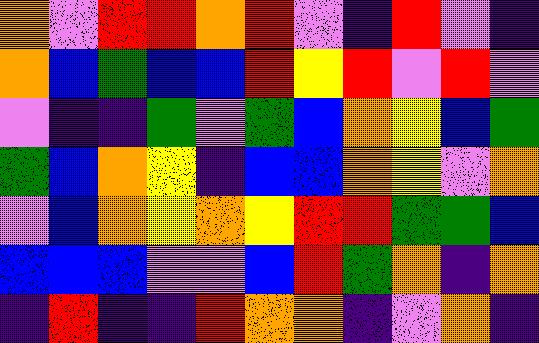[["orange", "violet", "red", "red", "orange", "red", "violet", "indigo", "red", "violet", "indigo"], ["orange", "blue", "green", "blue", "blue", "red", "yellow", "red", "violet", "red", "violet"], ["violet", "indigo", "indigo", "green", "violet", "green", "blue", "orange", "yellow", "blue", "green"], ["green", "blue", "orange", "yellow", "indigo", "blue", "blue", "orange", "yellow", "violet", "orange"], ["violet", "blue", "orange", "yellow", "orange", "yellow", "red", "red", "green", "green", "blue"], ["blue", "blue", "blue", "violet", "violet", "blue", "red", "green", "orange", "indigo", "orange"], ["indigo", "red", "indigo", "indigo", "red", "orange", "orange", "indigo", "violet", "orange", "indigo"]]